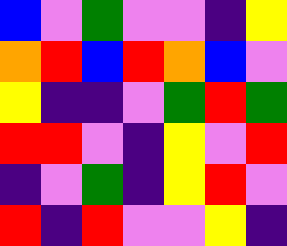[["blue", "violet", "green", "violet", "violet", "indigo", "yellow"], ["orange", "red", "blue", "red", "orange", "blue", "violet"], ["yellow", "indigo", "indigo", "violet", "green", "red", "green"], ["red", "red", "violet", "indigo", "yellow", "violet", "red"], ["indigo", "violet", "green", "indigo", "yellow", "red", "violet"], ["red", "indigo", "red", "violet", "violet", "yellow", "indigo"]]